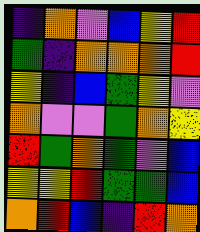[["indigo", "orange", "violet", "blue", "yellow", "red"], ["green", "indigo", "orange", "orange", "orange", "red"], ["yellow", "indigo", "blue", "green", "yellow", "violet"], ["orange", "violet", "violet", "green", "orange", "yellow"], ["red", "green", "orange", "green", "violet", "blue"], ["yellow", "yellow", "red", "green", "green", "blue"], ["orange", "red", "blue", "indigo", "red", "orange"]]